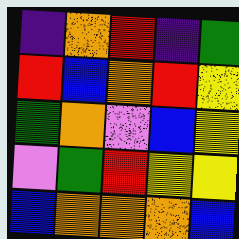[["indigo", "orange", "red", "indigo", "green"], ["red", "blue", "orange", "red", "yellow"], ["green", "orange", "violet", "blue", "yellow"], ["violet", "green", "red", "yellow", "yellow"], ["blue", "orange", "orange", "orange", "blue"]]